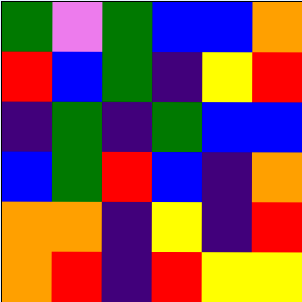[["green", "violet", "green", "blue", "blue", "orange"], ["red", "blue", "green", "indigo", "yellow", "red"], ["indigo", "green", "indigo", "green", "blue", "blue"], ["blue", "green", "red", "blue", "indigo", "orange"], ["orange", "orange", "indigo", "yellow", "indigo", "red"], ["orange", "red", "indigo", "red", "yellow", "yellow"]]